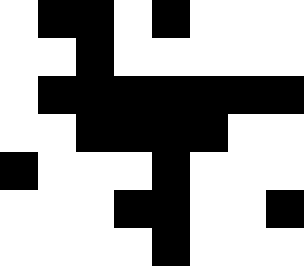[["white", "black", "black", "white", "black", "white", "white", "white"], ["white", "white", "black", "white", "white", "white", "white", "white"], ["white", "black", "black", "black", "black", "black", "black", "black"], ["white", "white", "black", "black", "black", "black", "white", "white"], ["black", "white", "white", "white", "black", "white", "white", "white"], ["white", "white", "white", "black", "black", "white", "white", "black"], ["white", "white", "white", "white", "black", "white", "white", "white"]]